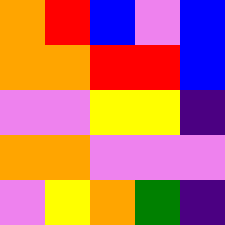[["orange", "red", "blue", "violet", "blue"], ["orange", "orange", "red", "red", "blue"], ["violet", "violet", "yellow", "yellow", "indigo"], ["orange", "orange", "violet", "violet", "violet"], ["violet", "yellow", "orange", "green", "indigo"]]